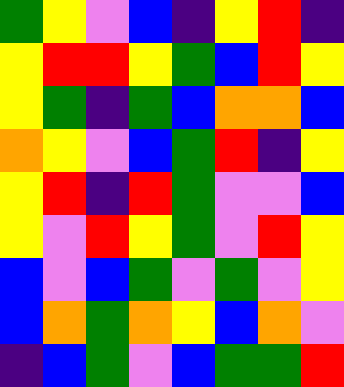[["green", "yellow", "violet", "blue", "indigo", "yellow", "red", "indigo"], ["yellow", "red", "red", "yellow", "green", "blue", "red", "yellow"], ["yellow", "green", "indigo", "green", "blue", "orange", "orange", "blue"], ["orange", "yellow", "violet", "blue", "green", "red", "indigo", "yellow"], ["yellow", "red", "indigo", "red", "green", "violet", "violet", "blue"], ["yellow", "violet", "red", "yellow", "green", "violet", "red", "yellow"], ["blue", "violet", "blue", "green", "violet", "green", "violet", "yellow"], ["blue", "orange", "green", "orange", "yellow", "blue", "orange", "violet"], ["indigo", "blue", "green", "violet", "blue", "green", "green", "red"]]